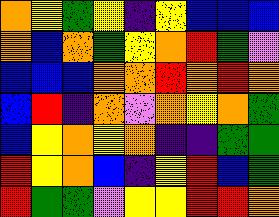[["orange", "yellow", "green", "yellow", "indigo", "yellow", "blue", "blue", "blue"], ["orange", "blue", "orange", "green", "yellow", "orange", "red", "green", "violet"], ["blue", "blue", "blue", "orange", "orange", "red", "orange", "red", "orange"], ["blue", "red", "indigo", "orange", "violet", "orange", "yellow", "orange", "green"], ["blue", "yellow", "orange", "yellow", "orange", "indigo", "indigo", "green", "green"], ["red", "yellow", "orange", "blue", "indigo", "yellow", "red", "blue", "green"], ["red", "green", "green", "violet", "yellow", "yellow", "red", "red", "orange"]]